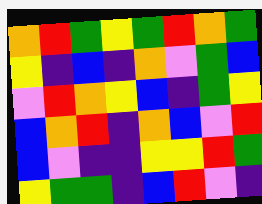[["orange", "red", "green", "yellow", "green", "red", "orange", "green"], ["yellow", "indigo", "blue", "indigo", "orange", "violet", "green", "blue"], ["violet", "red", "orange", "yellow", "blue", "indigo", "green", "yellow"], ["blue", "orange", "red", "indigo", "orange", "blue", "violet", "red"], ["blue", "violet", "indigo", "indigo", "yellow", "yellow", "red", "green"], ["yellow", "green", "green", "indigo", "blue", "red", "violet", "indigo"]]